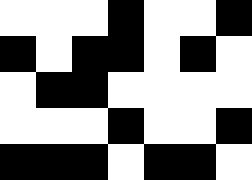[["white", "white", "white", "black", "white", "white", "black"], ["black", "white", "black", "black", "white", "black", "white"], ["white", "black", "black", "white", "white", "white", "white"], ["white", "white", "white", "black", "white", "white", "black"], ["black", "black", "black", "white", "black", "black", "white"]]